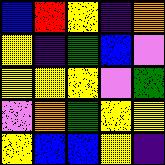[["blue", "red", "yellow", "indigo", "orange"], ["yellow", "indigo", "green", "blue", "violet"], ["yellow", "yellow", "yellow", "violet", "green"], ["violet", "orange", "green", "yellow", "yellow"], ["yellow", "blue", "blue", "yellow", "indigo"]]